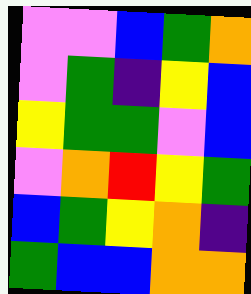[["violet", "violet", "blue", "green", "orange"], ["violet", "green", "indigo", "yellow", "blue"], ["yellow", "green", "green", "violet", "blue"], ["violet", "orange", "red", "yellow", "green"], ["blue", "green", "yellow", "orange", "indigo"], ["green", "blue", "blue", "orange", "orange"]]